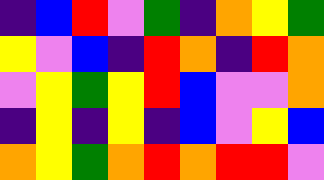[["indigo", "blue", "red", "violet", "green", "indigo", "orange", "yellow", "green"], ["yellow", "violet", "blue", "indigo", "red", "orange", "indigo", "red", "orange"], ["violet", "yellow", "green", "yellow", "red", "blue", "violet", "violet", "orange"], ["indigo", "yellow", "indigo", "yellow", "indigo", "blue", "violet", "yellow", "blue"], ["orange", "yellow", "green", "orange", "red", "orange", "red", "red", "violet"]]